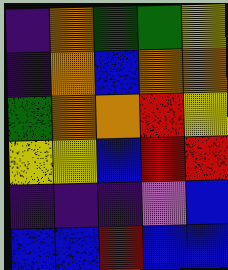[["indigo", "orange", "green", "green", "yellow"], ["indigo", "orange", "blue", "orange", "orange"], ["green", "orange", "orange", "red", "yellow"], ["yellow", "yellow", "blue", "red", "red"], ["indigo", "indigo", "indigo", "violet", "blue"], ["blue", "blue", "red", "blue", "blue"]]